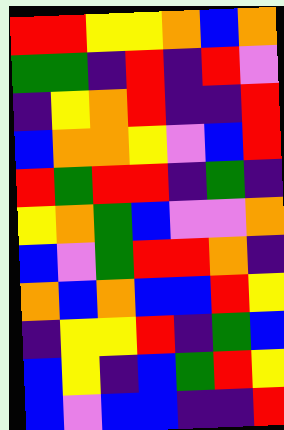[["red", "red", "yellow", "yellow", "orange", "blue", "orange"], ["green", "green", "indigo", "red", "indigo", "red", "violet"], ["indigo", "yellow", "orange", "red", "indigo", "indigo", "red"], ["blue", "orange", "orange", "yellow", "violet", "blue", "red"], ["red", "green", "red", "red", "indigo", "green", "indigo"], ["yellow", "orange", "green", "blue", "violet", "violet", "orange"], ["blue", "violet", "green", "red", "red", "orange", "indigo"], ["orange", "blue", "orange", "blue", "blue", "red", "yellow"], ["indigo", "yellow", "yellow", "red", "indigo", "green", "blue"], ["blue", "yellow", "indigo", "blue", "green", "red", "yellow"], ["blue", "violet", "blue", "blue", "indigo", "indigo", "red"]]